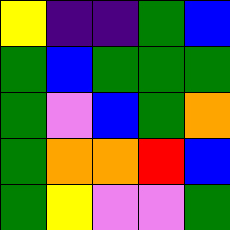[["yellow", "indigo", "indigo", "green", "blue"], ["green", "blue", "green", "green", "green"], ["green", "violet", "blue", "green", "orange"], ["green", "orange", "orange", "red", "blue"], ["green", "yellow", "violet", "violet", "green"]]